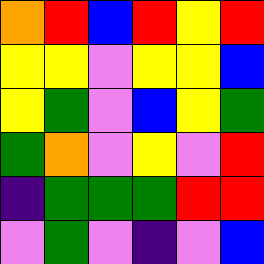[["orange", "red", "blue", "red", "yellow", "red"], ["yellow", "yellow", "violet", "yellow", "yellow", "blue"], ["yellow", "green", "violet", "blue", "yellow", "green"], ["green", "orange", "violet", "yellow", "violet", "red"], ["indigo", "green", "green", "green", "red", "red"], ["violet", "green", "violet", "indigo", "violet", "blue"]]